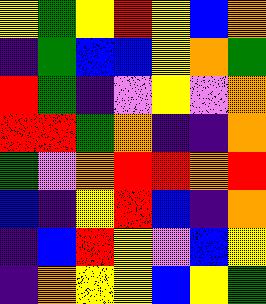[["yellow", "green", "yellow", "red", "yellow", "blue", "orange"], ["indigo", "green", "blue", "blue", "yellow", "orange", "green"], ["red", "green", "indigo", "violet", "yellow", "violet", "orange"], ["red", "red", "green", "orange", "indigo", "indigo", "orange"], ["green", "violet", "orange", "red", "red", "orange", "red"], ["blue", "indigo", "yellow", "red", "blue", "indigo", "orange"], ["indigo", "blue", "red", "yellow", "violet", "blue", "yellow"], ["indigo", "orange", "yellow", "yellow", "blue", "yellow", "green"]]